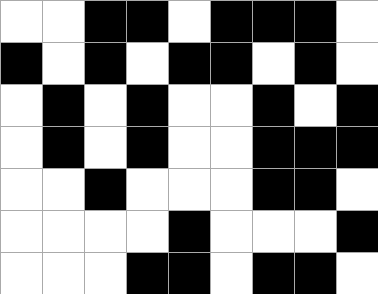[["white", "white", "black", "black", "white", "black", "black", "black", "white"], ["black", "white", "black", "white", "black", "black", "white", "black", "white"], ["white", "black", "white", "black", "white", "white", "black", "white", "black"], ["white", "black", "white", "black", "white", "white", "black", "black", "black"], ["white", "white", "black", "white", "white", "white", "black", "black", "white"], ["white", "white", "white", "white", "black", "white", "white", "white", "black"], ["white", "white", "white", "black", "black", "white", "black", "black", "white"]]